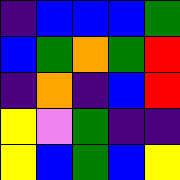[["indigo", "blue", "blue", "blue", "green"], ["blue", "green", "orange", "green", "red"], ["indigo", "orange", "indigo", "blue", "red"], ["yellow", "violet", "green", "indigo", "indigo"], ["yellow", "blue", "green", "blue", "yellow"]]